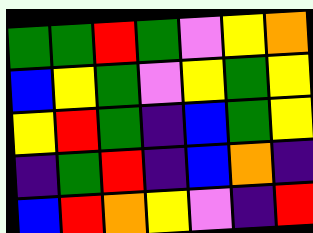[["green", "green", "red", "green", "violet", "yellow", "orange"], ["blue", "yellow", "green", "violet", "yellow", "green", "yellow"], ["yellow", "red", "green", "indigo", "blue", "green", "yellow"], ["indigo", "green", "red", "indigo", "blue", "orange", "indigo"], ["blue", "red", "orange", "yellow", "violet", "indigo", "red"]]